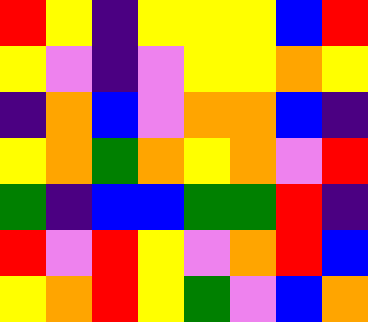[["red", "yellow", "indigo", "yellow", "yellow", "yellow", "blue", "red"], ["yellow", "violet", "indigo", "violet", "yellow", "yellow", "orange", "yellow"], ["indigo", "orange", "blue", "violet", "orange", "orange", "blue", "indigo"], ["yellow", "orange", "green", "orange", "yellow", "orange", "violet", "red"], ["green", "indigo", "blue", "blue", "green", "green", "red", "indigo"], ["red", "violet", "red", "yellow", "violet", "orange", "red", "blue"], ["yellow", "orange", "red", "yellow", "green", "violet", "blue", "orange"]]